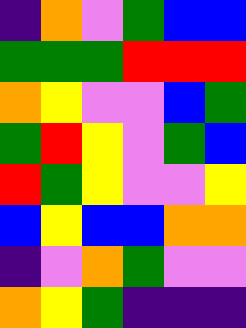[["indigo", "orange", "violet", "green", "blue", "blue"], ["green", "green", "green", "red", "red", "red"], ["orange", "yellow", "violet", "violet", "blue", "green"], ["green", "red", "yellow", "violet", "green", "blue"], ["red", "green", "yellow", "violet", "violet", "yellow"], ["blue", "yellow", "blue", "blue", "orange", "orange"], ["indigo", "violet", "orange", "green", "violet", "violet"], ["orange", "yellow", "green", "indigo", "indigo", "indigo"]]